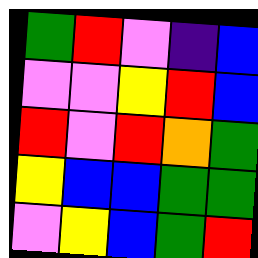[["green", "red", "violet", "indigo", "blue"], ["violet", "violet", "yellow", "red", "blue"], ["red", "violet", "red", "orange", "green"], ["yellow", "blue", "blue", "green", "green"], ["violet", "yellow", "blue", "green", "red"]]